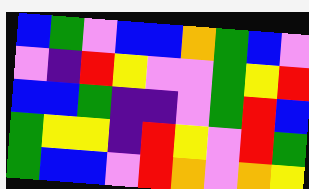[["blue", "green", "violet", "blue", "blue", "orange", "green", "blue", "violet"], ["violet", "indigo", "red", "yellow", "violet", "violet", "green", "yellow", "red"], ["blue", "blue", "green", "indigo", "indigo", "violet", "green", "red", "blue"], ["green", "yellow", "yellow", "indigo", "red", "yellow", "violet", "red", "green"], ["green", "blue", "blue", "violet", "red", "orange", "violet", "orange", "yellow"]]